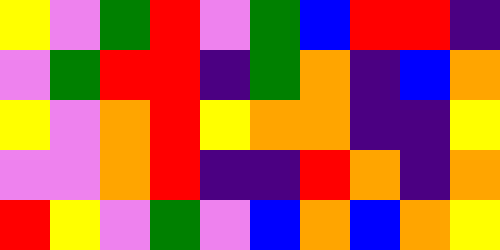[["yellow", "violet", "green", "red", "violet", "green", "blue", "red", "red", "indigo"], ["violet", "green", "red", "red", "indigo", "green", "orange", "indigo", "blue", "orange"], ["yellow", "violet", "orange", "red", "yellow", "orange", "orange", "indigo", "indigo", "yellow"], ["violet", "violet", "orange", "red", "indigo", "indigo", "red", "orange", "indigo", "orange"], ["red", "yellow", "violet", "green", "violet", "blue", "orange", "blue", "orange", "yellow"]]